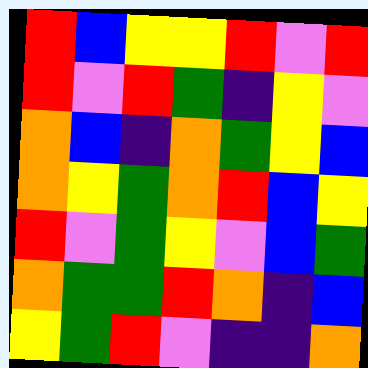[["red", "blue", "yellow", "yellow", "red", "violet", "red"], ["red", "violet", "red", "green", "indigo", "yellow", "violet"], ["orange", "blue", "indigo", "orange", "green", "yellow", "blue"], ["orange", "yellow", "green", "orange", "red", "blue", "yellow"], ["red", "violet", "green", "yellow", "violet", "blue", "green"], ["orange", "green", "green", "red", "orange", "indigo", "blue"], ["yellow", "green", "red", "violet", "indigo", "indigo", "orange"]]